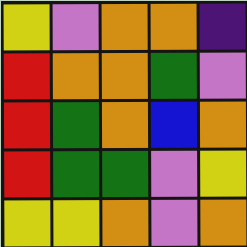[["yellow", "violet", "orange", "orange", "indigo"], ["red", "orange", "orange", "green", "violet"], ["red", "green", "orange", "blue", "orange"], ["red", "green", "green", "violet", "yellow"], ["yellow", "yellow", "orange", "violet", "orange"]]